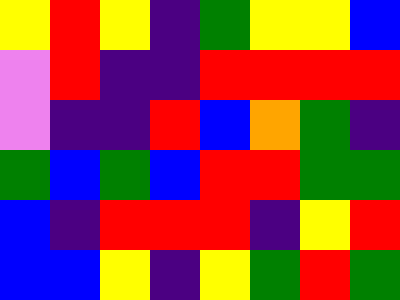[["yellow", "red", "yellow", "indigo", "green", "yellow", "yellow", "blue"], ["violet", "red", "indigo", "indigo", "red", "red", "red", "red"], ["violet", "indigo", "indigo", "red", "blue", "orange", "green", "indigo"], ["green", "blue", "green", "blue", "red", "red", "green", "green"], ["blue", "indigo", "red", "red", "red", "indigo", "yellow", "red"], ["blue", "blue", "yellow", "indigo", "yellow", "green", "red", "green"]]